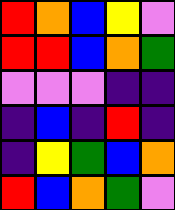[["red", "orange", "blue", "yellow", "violet"], ["red", "red", "blue", "orange", "green"], ["violet", "violet", "violet", "indigo", "indigo"], ["indigo", "blue", "indigo", "red", "indigo"], ["indigo", "yellow", "green", "blue", "orange"], ["red", "blue", "orange", "green", "violet"]]